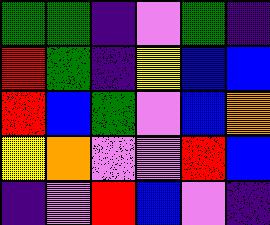[["green", "green", "indigo", "violet", "green", "indigo"], ["red", "green", "indigo", "yellow", "blue", "blue"], ["red", "blue", "green", "violet", "blue", "orange"], ["yellow", "orange", "violet", "violet", "red", "blue"], ["indigo", "violet", "red", "blue", "violet", "indigo"]]